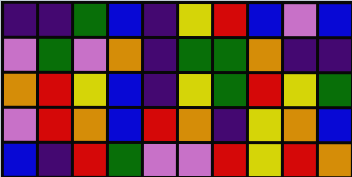[["indigo", "indigo", "green", "blue", "indigo", "yellow", "red", "blue", "violet", "blue"], ["violet", "green", "violet", "orange", "indigo", "green", "green", "orange", "indigo", "indigo"], ["orange", "red", "yellow", "blue", "indigo", "yellow", "green", "red", "yellow", "green"], ["violet", "red", "orange", "blue", "red", "orange", "indigo", "yellow", "orange", "blue"], ["blue", "indigo", "red", "green", "violet", "violet", "red", "yellow", "red", "orange"]]